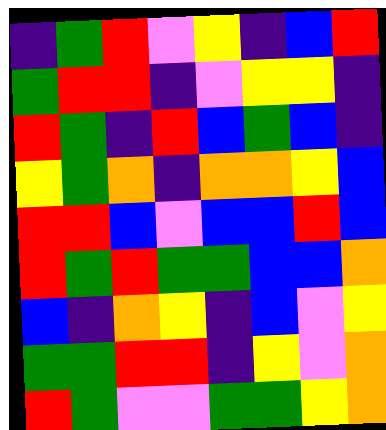[["indigo", "green", "red", "violet", "yellow", "indigo", "blue", "red"], ["green", "red", "red", "indigo", "violet", "yellow", "yellow", "indigo"], ["red", "green", "indigo", "red", "blue", "green", "blue", "indigo"], ["yellow", "green", "orange", "indigo", "orange", "orange", "yellow", "blue"], ["red", "red", "blue", "violet", "blue", "blue", "red", "blue"], ["red", "green", "red", "green", "green", "blue", "blue", "orange"], ["blue", "indigo", "orange", "yellow", "indigo", "blue", "violet", "yellow"], ["green", "green", "red", "red", "indigo", "yellow", "violet", "orange"], ["red", "green", "violet", "violet", "green", "green", "yellow", "orange"]]